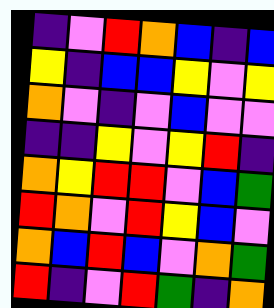[["indigo", "violet", "red", "orange", "blue", "indigo", "blue"], ["yellow", "indigo", "blue", "blue", "yellow", "violet", "yellow"], ["orange", "violet", "indigo", "violet", "blue", "violet", "violet"], ["indigo", "indigo", "yellow", "violet", "yellow", "red", "indigo"], ["orange", "yellow", "red", "red", "violet", "blue", "green"], ["red", "orange", "violet", "red", "yellow", "blue", "violet"], ["orange", "blue", "red", "blue", "violet", "orange", "green"], ["red", "indigo", "violet", "red", "green", "indigo", "orange"]]